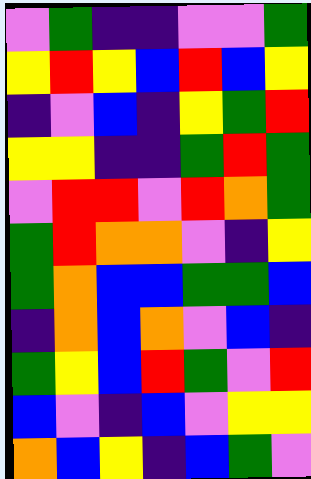[["violet", "green", "indigo", "indigo", "violet", "violet", "green"], ["yellow", "red", "yellow", "blue", "red", "blue", "yellow"], ["indigo", "violet", "blue", "indigo", "yellow", "green", "red"], ["yellow", "yellow", "indigo", "indigo", "green", "red", "green"], ["violet", "red", "red", "violet", "red", "orange", "green"], ["green", "red", "orange", "orange", "violet", "indigo", "yellow"], ["green", "orange", "blue", "blue", "green", "green", "blue"], ["indigo", "orange", "blue", "orange", "violet", "blue", "indigo"], ["green", "yellow", "blue", "red", "green", "violet", "red"], ["blue", "violet", "indigo", "blue", "violet", "yellow", "yellow"], ["orange", "blue", "yellow", "indigo", "blue", "green", "violet"]]